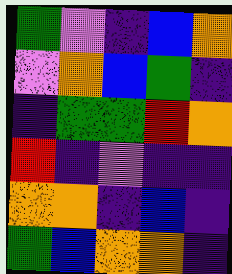[["green", "violet", "indigo", "blue", "orange"], ["violet", "orange", "blue", "green", "indigo"], ["indigo", "green", "green", "red", "orange"], ["red", "indigo", "violet", "indigo", "indigo"], ["orange", "orange", "indigo", "blue", "indigo"], ["green", "blue", "orange", "orange", "indigo"]]